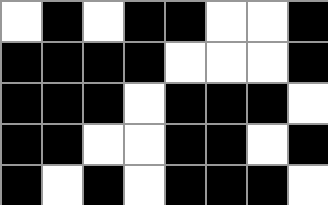[["white", "black", "white", "black", "black", "white", "white", "black"], ["black", "black", "black", "black", "white", "white", "white", "black"], ["black", "black", "black", "white", "black", "black", "black", "white"], ["black", "black", "white", "white", "black", "black", "white", "black"], ["black", "white", "black", "white", "black", "black", "black", "white"]]